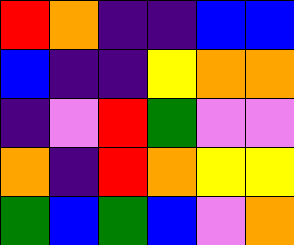[["red", "orange", "indigo", "indigo", "blue", "blue"], ["blue", "indigo", "indigo", "yellow", "orange", "orange"], ["indigo", "violet", "red", "green", "violet", "violet"], ["orange", "indigo", "red", "orange", "yellow", "yellow"], ["green", "blue", "green", "blue", "violet", "orange"]]